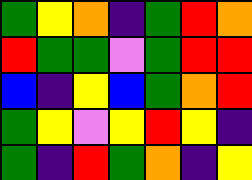[["green", "yellow", "orange", "indigo", "green", "red", "orange"], ["red", "green", "green", "violet", "green", "red", "red"], ["blue", "indigo", "yellow", "blue", "green", "orange", "red"], ["green", "yellow", "violet", "yellow", "red", "yellow", "indigo"], ["green", "indigo", "red", "green", "orange", "indigo", "yellow"]]